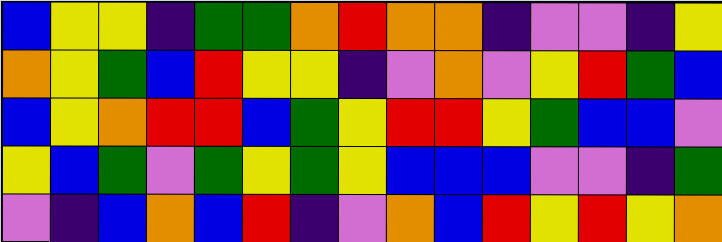[["blue", "yellow", "yellow", "indigo", "green", "green", "orange", "red", "orange", "orange", "indigo", "violet", "violet", "indigo", "yellow"], ["orange", "yellow", "green", "blue", "red", "yellow", "yellow", "indigo", "violet", "orange", "violet", "yellow", "red", "green", "blue"], ["blue", "yellow", "orange", "red", "red", "blue", "green", "yellow", "red", "red", "yellow", "green", "blue", "blue", "violet"], ["yellow", "blue", "green", "violet", "green", "yellow", "green", "yellow", "blue", "blue", "blue", "violet", "violet", "indigo", "green"], ["violet", "indigo", "blue", "orange", "blue", "red", "indigo", "violet", "orange", "blue", "red", "yellow", "red", "yellow", "orange"]]